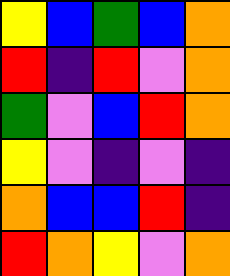[["yellow", "blue", "green", "blue", "orange"], ["red", "indigo", "red", "violet", "orange"], ["green", "violet", "blue", "red", "orange"], ["yellow", "violet", "indigo", "violet", "indigo"], ["orange", "blue", "blue", "red", "indigo"], ["red", "orange", "yellow", "violet", "orange"]]